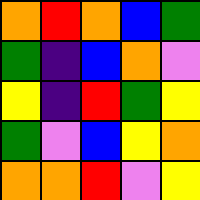[["orange", "red", "orange", "blue", "green"], ["green", "indigo", "blue", "orange", "violet"], ["yellow", "indigo", "red", "green", "yellow"], ["green", "violet", "blue", "yellow", "orange"], ["orange", "orange", "red", "violet", "yellow"]]